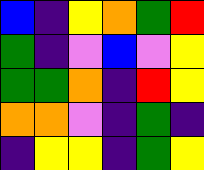[["blue", "indigo", "yellow", "orange", "green", "red"], ["green", "indigo", "violet", "blue", "violet", "yellow"], ["green", "green", "orange", "indigo", "red", "yellow"], ["orange", "orange", "violet", "indigo", "green", "indigo"], ["indigo", "yellow", "yellow", "indigo", "green", "yellow"]]